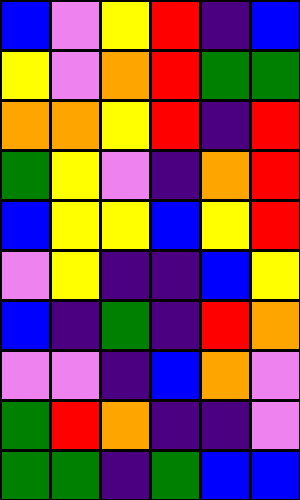[["blue", "violet", "yellow", "red", "indigo", "blue"], ["yellow", "violet", "orange", "red", "green", "green"], ["orange", "orange", "yellow", "red", "indigo", "red"], ["green", "yellow", "violet", "indigo", "orange", "red"], ["blue", "yellow", "yellow", "blue", "yellow", "red"], ["violet", "yellow", "indigo", "indigo", "blue", "yellow"], ["blue", "indigo", "green", "indigo", "red", "orange"], ["violet", "violet", "indigo", "blue", "orange", "violet"], ["green", "red", "orange", "indigo", "indigo", "violet"], ["green", "green", "indigo", "green", "blue", "blue"]]